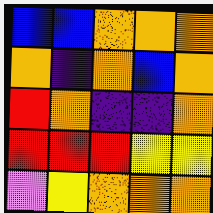[["blue", "blue", "orange", "orange", "orange"], ["orange", "indigo", "orange", "blue", "orange"], ["red", "orange", "indigo", "indigo", "orange"], ["red", "red", "red", "yellow", "yellow"], ["violet", "yellow", "orange", "orange", "orange"]]